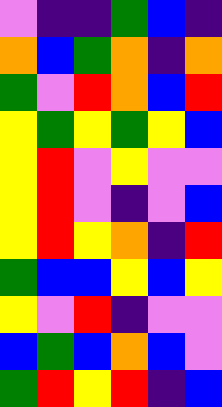[["violet", "indigo", "indigo", "green", "blue", "indigo"], ["orange", "blue", "green", "orange", "indigo", "orange"], ["green", "violet", "red", "orange", "blue", "red"], ["yellow", "green", "yellow", "green", "yellow", "blue"], ["yellow", "red", "violet", "yellow", "violet", "violet"], ["yellow", "red", "violet", "indigo", "violet", "blue"], ["yellow", "red", "yellow", "orange", "indigo", "red"], ["green", "blue", "blue", "yellow", "blue", "yellow"], ["yellow", "violet", "red", "indigo", "violet", "violet"], ["blue", "green", "blue", "orange", "blue", "violet"], ["green", "red", "yellow", "red", "indigo", "blue"]]